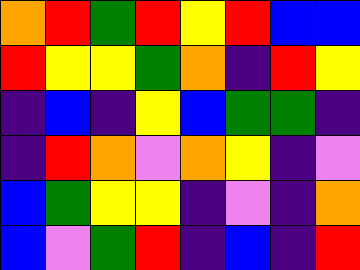[["orange", "red", "green", "red", "yellow", "red", "blue", "blue"], ["red", "yellow", "yellow", "green", "orange", "indigo", "red", "yellow"], ["indigo", "blue", "indigo", "yellow", "blue", "green", "green", "indigo"], ["indigo", "red", "orange", "violet", "orange", "yellow", "indigo", "violet"], ["blue", "green", "yellow", "yellow", "indigo", "violet", "indigo", "orange"], ["blue", "violet", "green", "red", "indigo", "blue", "indigo", "red"]]